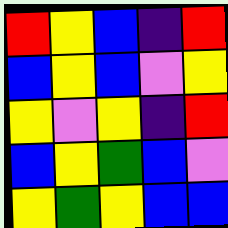[["red", "yellow", "blue", "indigo", "red"], ["blue", "yellow", "blue", "violet", "yellow"], ["yellow", "violet", "yellow", "indigo", "red"], ["blue", "yellow", "green", "blue", "violet"], ["yellow", "green", "yellow", "blue", "blue"]]